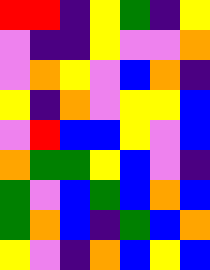[["red", "red", "indigo", "yellow", "green", "indigo", "yellow"], ["violet", "indigo", "indigo", "yellow", "violet", "violet", "orange"], ["violet", "orange", "yellow", "violet", "blue", "orange", "indigo"], ["yellow", "indigo", "orange", "violet", "yellow", "yellow", "blue"], ["violet", "red", "blue", "blue", "yellow", "violet", "blue"], ["orange", "green", "green", "yellow", "blue", "violet", "indigo"], ["green", "violet", "blue", "green", "blue", "orange", "blue"], ["green", "orange", "blue", "indigo", "green", "blue", "orange"], ["yellow", "violet", "indigo", "orange", "blue", "yellow", "blue"]]